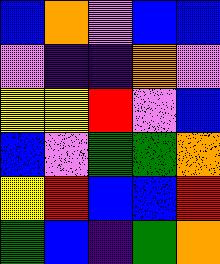[["blue", "orange", "violet", "blue", "blue"], ["violet", "indigo", "indigo", "orange", "violet"], ["yellow", "yellow", "red", "violet", "blue"], ["blue", "violet", "green", "green", "orange"], ["yellow", "red", "blue", "blue", "red"], ["green", "blue", "indigo", "green", "orange"]]